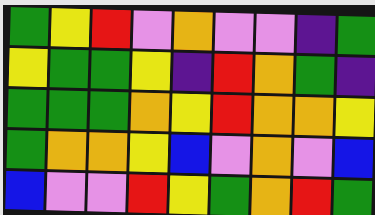[["green", "yellow", "red", "violet", "orange", "violet", "violet", "indigo", "green"], ["yellow", "green", "green", "yellow", "indigo", "red", "orange", "green", "indigo"], ["green", "green", "green", "orange", "yellow", "red", "orange", "orange", "yellow"], ["green", "orange", "orange", "yellow", "blue", "violet", "orange", "violet", "blue"], ["blue", "violet", "violet", "red", "yellow", "green", "orange", "red", "green"]]